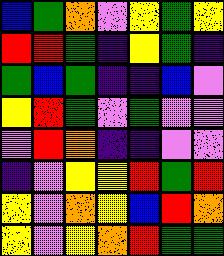[["blue", "green", "orange", "violet", "yellow", "green", "yellow"], ["red", "red", "green", "indigo", "yellow", "green", "indigo"], ["green", "blue", "green", "indigo", "indigo", "blue", "violet"], ["yellow", "red", "green", "violet", "green", "violet", "violet"], ["violet", "red", "orange", "indigo", "indigo", "violet", "violet"], ["indigo", "violet", "yellow", "yellow", "red", "green", "red"], ["yellow", "violet", "orange", "yellow", "blue", "red", "orange"], ["yellow", "violet", "yellow", "orange", "red", "green", "green"]]